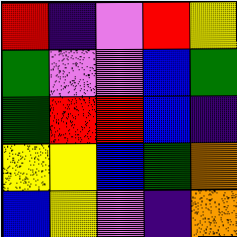[["red", "indigo", "violet", "red", "yellow"], ["green", "violet", "violet", "blue", "green"], ["green", "red", "red", "blue", "indigo"], ["yellow", "yellow", "blue", "green", "orange"], ["blue", "yellow", "violet", "indigo", "orange"]]